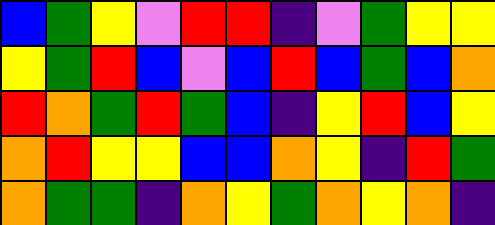[["blue", "green", "yellow", "violet", "red", "red", "indigo", "violet", "green", "yellow", "yellow"], ["yellow", "green", "red", "blue", "violet", "blue", "red", "blue", "green", "blue", "orange"], ["red", "orange", "green", "red", "green", "blue", "indigo", "yellow", "red", "blue", "yellow"], ["orange", "red", "yellow", "yellow", "blue", "blue", "orange", "yellow", "indigo", "red", "green"], ["orange", "green", "green", "indigo", "orange", "yellow", "green", "orange", "yellow", "orange", "indigo"]]